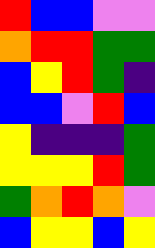[["red", "blue", "blue", "violet", "violet"], ["orange", "red", "red", "green", "green"], ["blue", "yellow", "red", "green", "indigo"], ["blue", "blue", "violet", "red", "blue"], ["yellow", "indigo", "indigo", "indigo", "green"], ["yellow", "yellow", "yellow", "red", "green"], ["green", "orange", "red", "orange", "violet"], ["blue", "yellow", "yellow", "blue", "yellow"]]